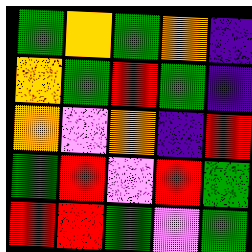[["green", "orange", "green", "orange", "indigo"], ["orange", "green", "red", "green", "indigo"], ["orange", "violet", "orange", "indigo", "red"], ["green", "red", "violet", "red", "green"], ["red", "red", "green", "violet", "green"]]